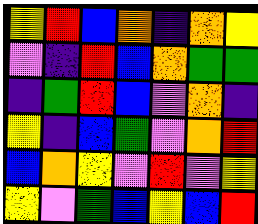[["yellow", "red", "blue", "orange", "indigo", "orange", "yellow"], ["violet", "indigo", "red", "blue", "orange", "green", "green"], ["indigo", "green", "red", "blue", "violet", "orange", "indigo"], ["yellow", "indigo", "blue", "green", "violet", "orange", "red"], ["blue", "orange", "yellow", "violet", "red", "violet", "yellow"], ["yellow", "violet", "green", "blue", "yellow", "blue", "red"]]